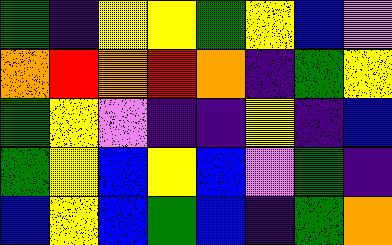[["green", "indigo", "yellow", "yellow", "green", "yellow", "blue", "violet"], ["orange", "red", "orange", "red", "orange", "indigo", "green", "yellow"], ["green", "yellow", "violet", "indigo", "indigo", "yellow", "indigo", "blue"], ["green", "yellow", "blue", "yellow", "blue", "violet", "green", "indigo"], ["blue", "yellow", "blue", "green", "blue", "indigo", "green", "orange"]]